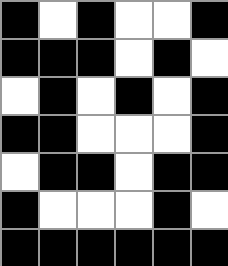[["black", "white", "black", "white", "white", "black"], ["black", "black", "black", "white", "black", "white"], ["white", "black", "white", "black", "white", "black"], ["black", "black", "white", "white", "white", "black"], ["white", "black", "black", "white", "black", "black"], ["black", "white", "white", "white", "black", "white"], ["black", "black", "black", "black", "black", "black"]]